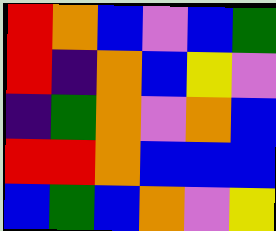[["red", "orange", "blue", "violet", "blue", "green"], ["red", "indigo", "orange", "blue", "yellow", "violet"], ["indigo", "green", "orange", "violet", "orange", "blue"], ["red", "red", "orange", "blue", "blue", "blue"], ["blue", "green", "blue", "orange", "violet", "yellow"]]